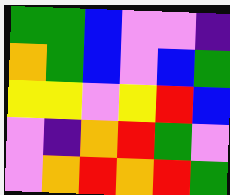[["green", "green", "blue", "violet", "violet", "indigo"], ["orange", "green", "blue", "violet", "blue", "green"], ["yellow", "yellow", "violet", "yellow", "red", "blue"], ["violet", "indigo", "orange", "red", "green", "violet"], ["violet", "orange", "red", "orange", "red", "green"]]